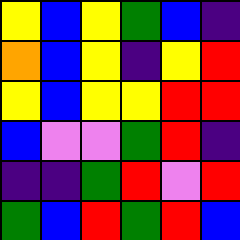[["yellow", "blue", "yellow", "green", "blue", "indigo"], ["orange", "blue", "yellow", "indigo", "yellow", "red"], ["yellow", "blue", "yellow", "yellow", "red", "red"], ["blue", "violet", "violet", "green", "red", "indigo"], ["indigo", "indigo", "green", "red", "violet", "red"], ["green", "blue", "red", "green", "red", "blue"]]